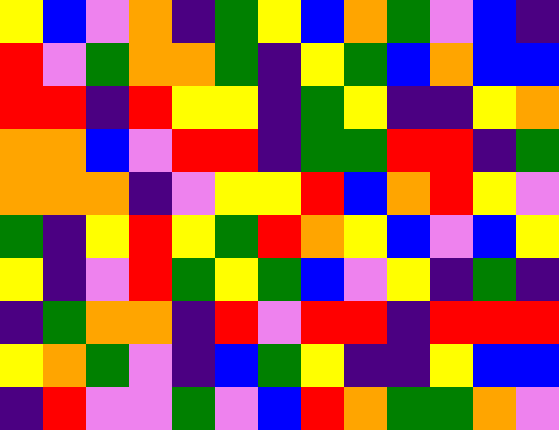[["yellow", "blue", "violet", "orange", "indigo", "green", "yellow", "blue", "orange", "green", "violet", "blue", "indigo"], ["red", "violet", "green", "orange", "orange", "green", "indigo", "yellow", "green", "blue", "orange", "blue", "blue"], ["red", "red", "indigo", "red", "yellow", "yellow", "indigo", "green", "yellow", "indigo", "indigo", "yellow", "orange"], ["orange", "orange", "blue", "violet", "red", "red", "indigo", "green", "green", "red", "red", "indigo", "green"], ["orange", "orange", "orange", "indigo", "violet", "yellow", "yellow", "red", "blue", "orange", "red", "yellow", "violet"], ["green", "indigo", "yellow", "red", "yellow", "green", "red", "orange", "yellow", "blue", "violet", "blue", "yellow"], ["yellow", "indigo", "violet", "red", "green", "yellow", "green", "blue", "violet", "yellow", "indigo", "green", "indigo"], ["indigo", "green", "orange", "orange", "indigo", "red", "violet", "red", "red", "indigo", "red", "red", "red"], ["yellow", "orange", "green", "violet", "indigo", "blue", "green", "yellow", "indigo", "indigo", "yellow", "blue", "blue"], ["indigo", "red", "violet", "violet", "green", "violet", "blue", "red", "orange", "green", "green", "orange", "violet"]]